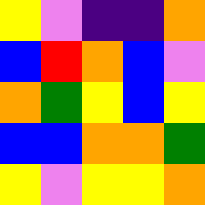[["yellow", "violet", "indigo", "indigo", "orange"], ["blue", "red", "orange", "blue", "violet"], ["orange", "green", "yellow", "blue", "yellow"], ["blue", "blue", "orange", "orange", "green"], ["yellow", "violet", "yellow", "yellow", "orange"]]